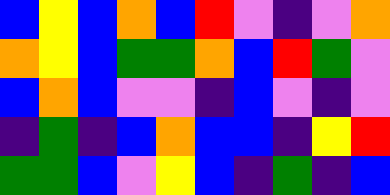[["blue", "yellow", "blue", "orange", "blue", "red", "violet", "indigo", "violet", "orange"], ["orange", "yellow", "blue", "green", "green", "orange", "blue", "red", "green", "violet"], ["blue", "orange", "blue", "violet", "violet", "indigo", "blue", "violet", "indigo", "violet"], ["indigo", "green", "indigo", "blue", "orange", "blue", "blue", "indigo", "yellow", "red"], ["green", "green", "blue", "violet", "yellow", "blue", "indigo", "green", "indigo", "blue"]]